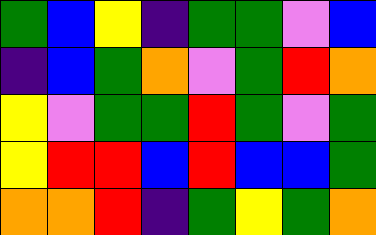[["green", "blue", "yellow", "indigo", "green", "green", "violet", "blue"], ["indigo", "blue", "green", "orange", "violet", "green", "red", "orange"], ["yellow", "violet", "green", "green", "red", "green", "violet", "green"], ["yellow", "red", "red", "blue", "red", "blue", "blue", "green"], ["orange", "orange", "red", "indigo", "green", "yellow", "green", "orange"]]